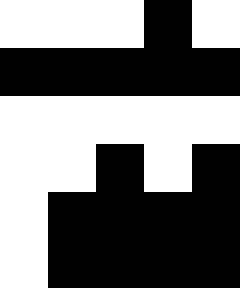[["white", "white", "white", "black", "white"], ["black", "black", "black", "black", "black"], ["white", "white", "white", "white", "white"], ["white", "white", "black", "white", "black"], ["white", "black", "black", "black", "black"], ["white", "black", "black", "black", "black"]]